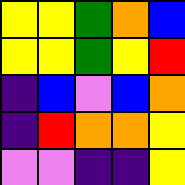[["yellow", "yellow", "green", "orange", "blue"], ["yellow", "yellow", "green", "yellow", "red"], ["indigo", "blue", "violet", "blue", "orange"], ["indigo", "red", "orange", "orange", "yellow"], ["violet", "violet", "indigo", "indigo", "yellow"]]